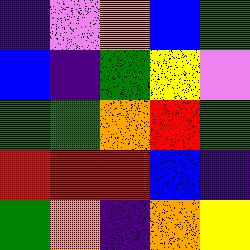[["indigo", "violet", "orange", "blue", "green"], ["blue", "indigo", "green", "yellow", "violet"], ["green", "green", "orange", "red", "green"], ["red", "red", "red", "blue", "indigo"], ["green", "orange", "indigo", "orange", "yellow"]]